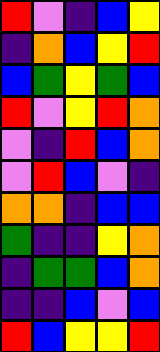[["red", "violet", "indigo", "blue", "yellow"], ["indigo", "orange", "blue", "yellow", "red"], ["blue", "green", "yellow", "green", "blue"], ["red", "violet", "yellow", "red", "orange"], ["violet", "indigo", "red", "blue", "orange"], ["violet", "red", "blue", "violet", "indigo"], ["orange", "orange", "indigo", "blue", "blue"], ["green", "indigo", "indigo", "yellow", "orange"], ["indigo", "green", "green", "blue", "orange"], ["indigo", "indigo", "blue", "violet", "blue"], ["red", "blue", "yellow", "yellow", "red"]]